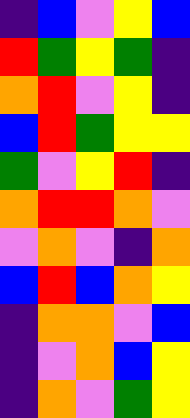[["indigo", "blue", "violet", "yellow", "blue"], ["red", "green", "yellow", "green", "indigo"], ["orange", "red", "violet", "yellow", "indigo"], ["blue", "red", "green", "yellow", "yellow"], ["green", "violet", "yellow", "red", "indigo"], ["orange", "red", "red", "orange", "violet"], ["violet", "orange", "violet", "indigo", "orange"], ["blue", "red", "blue", "orange", "yellow"], ["indigo", "orange", "orange", "violet", "blue"], ["indigo", "violet", "orange", "blue", "yellow"], ["indigo", "orange", "violet", "green", "yellow"]]